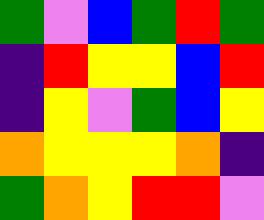[["green", "violet", "blue", "green", "red", "green"], ["indigo", "red", "yellow", "yellow", "blue", "red"], ["indigo", "yellow", "violet", "green", "blue", "yellow"], ["orange", "yellow", "yellow", "yellow", "orange", "indigo"], ["green", "orange", "yellow", "red", "red", "violet"]]